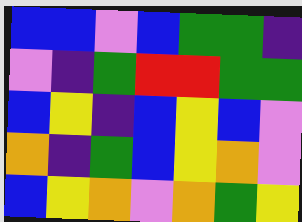[["blue", "blue", "violet", "blue", "green", "green", "indigo"], ["violet", "indigo", "green", "red", "red", "green", "green"], ["blue", "yellow", "indigo", "blue", "yellow", "blue", "violet"], ["orange", "indigo", "green", "blue", "yellow", "orange", "violet"], ["blue", "yellow", "orange", "violet", "orange", "green", "yellow"]]